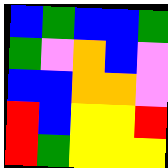[["blue", "green", "blue", "blue", "green"], ["green", "violet", "orange", "blue", "violet"], ["blue", "blue", "orange", "orange", "violet"], ["red", "blue", "yellow", "yellow", "red"], ["red", "green", "yellow", "yellow", "yellow"]]